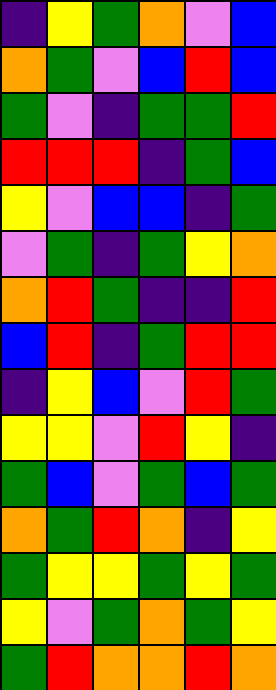[["indigo", "yellow", "green", "orange", "violet", "blue"], ["orange", "green", "violet", "blue", "red", "blue"], ["green", "violet", "indigo", "green", "green", "red"], ["red", "red", "red", "indigo", "green", "blue"], ["yellow", "violet", "blue", "blue", "indigo", "green"], ["violet", "green", "indigo", "green", "yellow", "orange"], ["orange", "red", "green", "indigo", "indigo", "red"], ["blue", "red", "indigo", "green", "red", "red"], ["indigo", "yellow", "blue", "violet", "red", "green"], ["yellow", "yellow", "violet", "red", "yellow", "indigo"], ["green", "blue", "violet", "green", "blue", "green"], ["orange", "green", "red", "orange", "indigo", "yellow"], ["green", "yellow", "yellow", "green", "yellow", "green"], ["yellow", "violet", "green", "orange", "green", "yellow"], ["green", "red", "orange", "orange", "red", "orange"]]